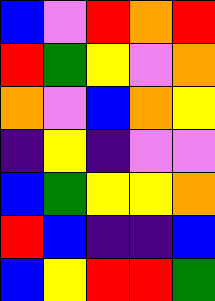[["blue", "violet", "red", "orange", "red"], ["red", "green", "yellow", "violet", "orange"], ["orange", "violet", "blue", "orange", "yellow"], ["indigo", "yellow", "indigo", "violet", "violet"], ["blue", "green", "yellow", "yellow", "orange"], ["red", "blue", "indigo", "indigo", "blue"], ["blue", "yellow", "red", "red", "green"]]